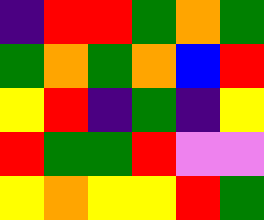[["indigo", "red", "red", "green", "orange", "green"], ["green", "orange", "green", "orange", "blue", "red"], ["yellow", "red", "indigo", "green", "indigo", "yellow"], ["red", "green", "green", "red", "violet", "violet"], ["yellow", "orange", "yellow", "yellow", "red", "green"]]